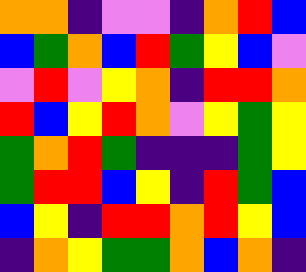[["orange", "orange", "indigo", "violet", "violet", "indigo", "orange", "red", "blue"], ["blue", "green", "orange", "blue", "red", "green", "yellow", "blue", "violet"], ["violet", "red", "violet", "yellow", "orange", "indigo", "red", "red", "orange"], ["red", "blue", "yellow", "red", "orange", "violet", "yellow", "green", "yellow"], ["green", "orange", "red", "green", "indigo", "indigo", "indigo", "green", "yellow"], ["green", "red", "red", "blue", "yellow", "indigo", "red", "green", "blue"], ["blue", "yellow", "indigo", "red", "red", "orange", "red", "yellow", "blue"], ["indigo", "orange", "yellow", "green", "green", "orange", "blue", "orange", "indigo"]]